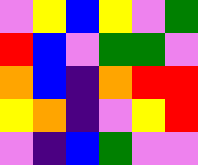[["violet", "yellow", "blue", "yellow", "violet", "green"], ["red", "blue", "violet", "green", "green", "violet"], ["orange", "blue", "indigo", "orange", "red", "red"], ["yellow", "orange", "indigo", "violet", "yellow", "red"], ["violet", "indigo", "blue", "green", "violet", "violet"]]